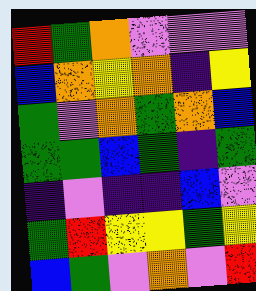[["red", "green", "orange", "violet", "violet", "violet"], ["blue", "orange", "yellow", "orange", "indigo", "yellow"], ["green", "violet", "orange", "green", "orange", "blue"], ["green", "green", "blue", "green", "indigo", "green"], ["indigo", "violet", "indigo", "indigo", "blue", "violet"], ["green", "red", "yellow", "yellow", "green", "yellow"], ["blue", "green", "violet", "orange", "violet", "red"]]